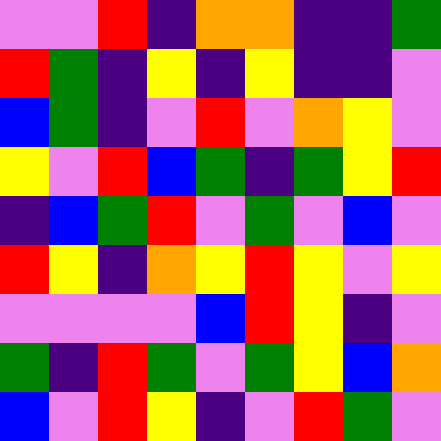[["violet", "violet", "red", "indigo", "orange", "orange", "indigo", "indigo", "green"], ["red", "green", "indigo", "yellow", "indigo", "yellow", "indigo", "indigo", "violet"], ["blue", "green", "indigo", "violet", "red", "violet", "orange", "yellow", "violet"], ["yellow", "violet", "red", "blue", "green", "indigo", "green", "yellow", "red"], ["indigo", "blue", "green", "red", "violet", "green", "violet", "blue", "violet"], ["red", "yellow", "indigo", "orange", "yellow", "red", "yellow", "violet", "yellow"], ["violet", "violet", "violet", "violet", "blue", "red", "yellow", "indigo", "violet"], ["green", "indigo", "red", "green", "violet", "green", "yellow", "blue", "orange"], ["blue", "violet", "red", "yellow", "indigo", "violet", "red", "green", "violet"]]